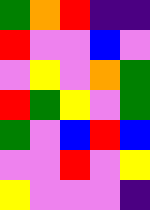[["green", "orange", "red", "indigo", "indigo"], ["red", "violet", "violet", "blue", "violet"], ["violet", "yellow", "violet", "orange", "green"], ["red", "green", "yellow", "violet", "green"], ["green", "violet", "blue", "red", "blue"], ["violet", "violet", "red", "violet", "yellow"], ["yellow", "violet", "violet", "violet", "indigo"]]